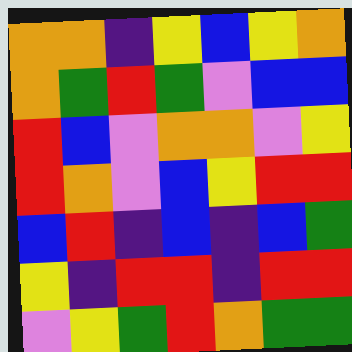[["orange", "orange", "indigo", "yellow", "blue", "yellow", "orange"], ["orange", "green", "red", "green", "violet", "blue", "blue"], ["red", "blue", "violet", "orange", "orange", "violet", "yellow"], ["red", "orange", "violet", "blue", "yellow", "red", "red"], ["blue", "red", "indigo", "blue", "indigo", "blue", "green"], ["yellow", "indigo", "red", "red", "indigo", "red", "red"], ["violet", "yellow", "green", "red", "orange", "green", "green"]]